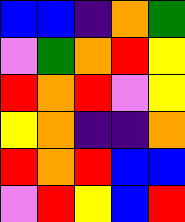[["blue", "blue", "indigo", "orange", "green"], ["violet", "green", "orange", "red", "yellow"], ["red", "orange", "red", "violet", "yellow"], ["yellow", "orange", "indigo", "indigo", "orange"], ["red", "orange", "red", "blue", "blue"], ["violet", "red", "yellow", "blue", "red"]]